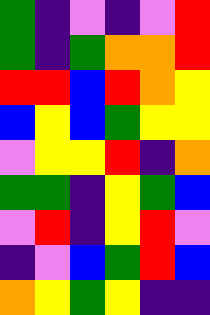[["green", "indigo", "violet", "indigo", "violet", "red"], ["green", "indigo", "green", "orange", "orange", "red"], ["red", "red", "blue", "red", "orange", "yellow"], ["blue", "yellow", "blue", "green", "yellow", "yellow"], ["violet", "yellow", "yellow", "red", "indigo", "orange"], ["green", "green", "indigo", "yellow", "green", "blue"], ["violet", "red", "indigo", "yellow", "red", "violet"], ["indigo", "violet", "blue", "green", "red", "blue"], ["orange", "yellow", "green", "yellow", "indigo", "indigo"]]